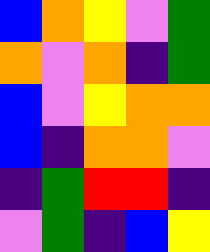[["blue", "orange", "yellow", "violet", "green"], ["orange", "violet", "orange", "indigo", "green"], ["blue", "violet", "yellow", "orange", "orange"], ["blue", "indigo", "orange", "orange", "violet"], ["indigo", "green", "red", "red", "indigo"], ["violet", "green", "indigo", "blue", "yellow"]]